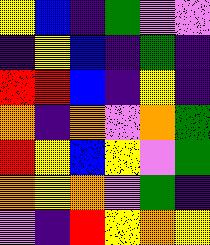[["yellow", "blue", "indigo", "green", "violet", "violet"], ["indigo", "yellow", "blue", "indigo", "green", "indigo"], ["red", "red", "blue", "indigo", "yellow", "indigo"], ["orange", "indigo", "orange", "violet", "orange", "green"], ["red", "yellow", "blue", "yellow", "violet", "green"], ["orange", "yellow", "orange", "violet", "green", "indigo"], ["violet", "indigo", "red", "yellow", "orange", "yellow"]]